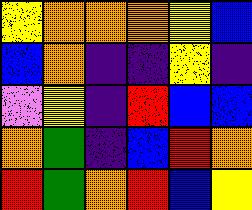[["yellow", "orange", "orange", "orange", "yellow", "blue"], ["blue", "orange", "indigo", "indigo", "yellow", "indigo"], ["violet", "yellow", "indigo", "red", "blue", "blue"], ["orange", "green", "indigo", "blue", "red", "orange"], ["red", "green", "orange", "red", "blue", "yellow"]]